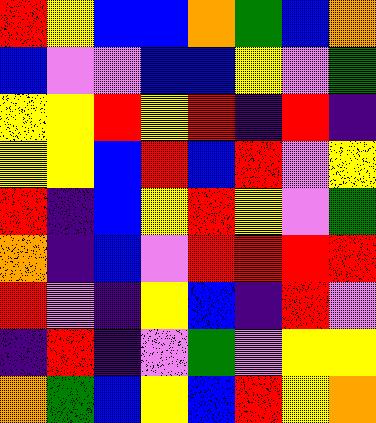[["red", "yellow", "blue", "blue", "orange", "green", "blue", "orange"], ["blue", "violet", "violet", "blue", "blue", "yellow", "violet", "green"], ["yellow", "yellow", "red", "yellow", "red", "indigo", "red", "indigo"], ["yellow", "yellow", "blue", "red", "blue", "red", "violet", "yellow"], ["red", "indigo", "blue", "yellow", "red", "yellow", "violet", "green"], ["orange", "indigo", "blue", "violet", "red", "red", "red", "red"], ["red", "violet", "indigo", "yellow", "blue", "indigo", "red", "violet"], ["indigo", "red", "indigo", "violet", "green", "violet", "yellow", "yellow"], ["orange", "green", "blue", "yellow", "blue", "red", "yellow", "orange"]]